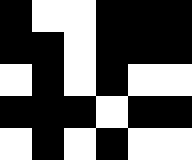[["black", "white", "white", "black", "black", "black"], ["black", "black", "white", "black", "black", "black"], ["white", "black", "white", "black", "white", "white"], ["black", "black", "black", "white", "black", "black"], ["white", "black", "white", "black", "white", "white"]]